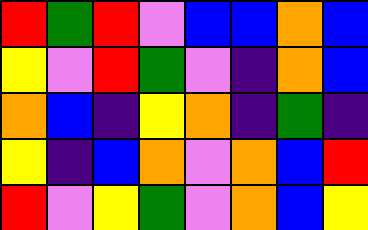[["red", "green", "red", "violet", "blue", "blue", "orange", "blue"], ["yellow", "violet", "red", "green", "violet", "indigo", "orange", "blue"], ["orange", "blue", "indigo", "yellow", "orange", "indigo", "green", "indigo"], ["yellow", "indigo", "blue", "orange", "violet", "orange", "blue", "red"], ["red", "violet", "yellow", "green", "violet", "orange", "blue", "yellow"]]